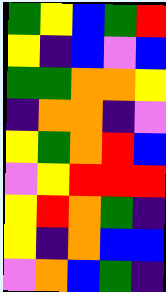[["green", "yellow", "blue", "green", "red"], ["yellow", "indigo", "blue", "violet", "blue"], ["green", "green", "orange", "orange", "yellow"], ["indigo", "orange", "orange", "indigo", "violet"], ["yellow", "green", "orange", "red", "blue"], ["violet", "yellow", "red", "red", "red"], ["yellow", "red", "orange", "green", "indigo"], ["yellow", "indigo", "orange", "blue", "blue"], ["violet", "orange", "blue", "green", "indigo"]]